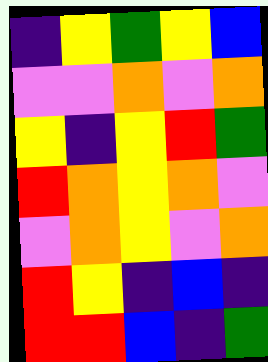[["indigo", "yellow", "green", "yellow", "blue"], ["violet", "violet", "orange", "violet", "orange"], ["yellow", "indigo", "yellow", "red", "green"], ["red", "orange", "yellow", "orange", "violet"], ["violet", "orange", "yellow", "violet", "orange"], ["red", "yellow", "indigo", "blue", "indigo"], ["red", "red", "blue", "indigo", "green"]]